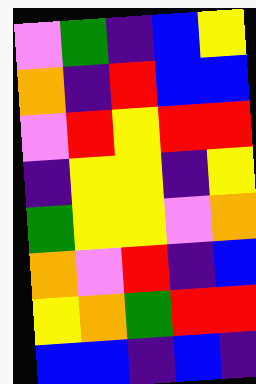[["violet", "green", "indigo", "blue", "yellow"], ["orange", "indigo", "red", "blue", "blue"], ["violet", "red", "yellow", "red", "red"], ["indigo", "yellow", "yellow", "indigo", "yellow"], ["green", "yellow", "yellow", "violet", "orange"], ["orange", "violet", "red", "indigo", "blue"], ["yellow", "orange", "green", "red", "red"], ["blue", "blue", "indigo", "blue", "indigo"]]